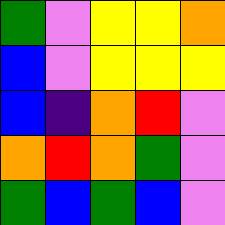[["green", "violet", "yellow", "yellow", "orange"], ["blue", "violet", "yellow", "yellow", "yellow"], ["blue", "indigo", "orange", "red", "violet"], ["orange", "red", "orange", "green", "violet"], ["green", "blue", "green", "blue", "violet"]]